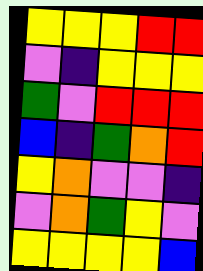[["yellow", "yellow", "yellow", "red", "red"], ["violet", "indigo", "yellow", "yellow", "yellow"], ["green", "violet", "red", "red", "red"], ["blue", "indigo", "green", "orange", "red"], ["yellow", "orange", "violet", "violet", "indigo"], ["violet", "orange", "green", "yellow", "violet"], ["yellow", "yellow", "yellow", "yellow", "blue"]]